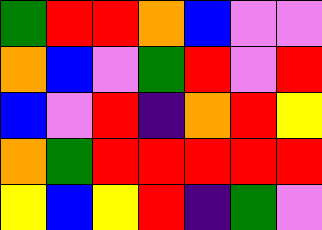[["green", "red", "red", "orange", "blue", "violet", "violet"], ["orange", "blue", "violet", "green", "red", "violet", "red"], ["blue", "violet", "red", "indigo", "orange", "red", "yellow"], ["orange", "green", "red", "red", "red", "red", "red"], ["yellow", "blue", "yellow", "red", "indigo", "green", "violet"]]